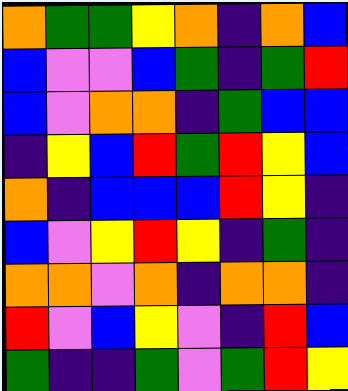[["orange", "green", "green", "yellow", "orange", "indigo", "orange", "blue"], ["blue", "violet", "violet", "blue", "green", "indigo", "green", "red"], ["blue", "violet", "orange", "orange", "indigo", "green", "blue", "blue"], ["indigo", "yellow", "blue", "red", "green", "red", "yellow", "blue"], ["orange", "indigo", "blue", "blue", "blue", "red", "yellow", "indigo"], ["blue", "violet", "yellow", "red", "yellow", "indigo", "green", "indigo"], ["orange", "orange", "violet", "orange", "indigo", "orange", "orange", "indigo"], ["red", "violet", "blue", "yellow", "violet", "indigo", "red", "blue"], ["green", "indigo", "indigo", "green", "violet", "green", "red", "yellow"]]